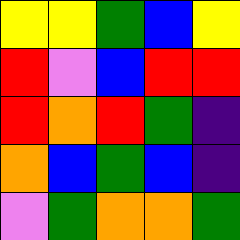[["yellow", "yellow", "green", "blue", "yellow"], ["red", "violet", "blue", "red", "red"], ["red", "orange", "red", "green", "indigo"], ["orange", "blue", "green", "blue", "indigo"], ["violet", "green", "orange", "orange", "green"]]